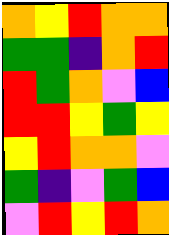[["orange", "yellow", "red", "orange", "orange"], ["green", "green", "indigo", "orange", "red"], ["red", "green", "orange", "violet", "blue"], ["red", "red", "yellow", "green", "yellow"], ["yellow", "red", "orange", "orange", "violet"], ["green", "indigo", "violet", "green", "blue"], ["violet", "red", "yellow", "red", "orange"]]